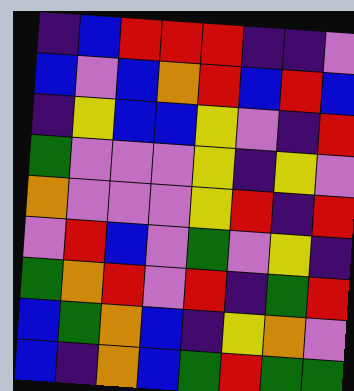[["indigo", "blue", "red", "red", "red", "indigo", "indigo", "violet"], ["blue", "violet", "blue", "orange", "red", "blue", "red", "blue"], ["indigo", "yellow", "blue", "blue", "yellow", "violet", "indigo", "red"], ["green", "violet", "violet", "violet", "yellow", "indigo", "yellow", "violet"], ["orange", "violet", "violet", "violet", "yellow", "red", "indigo", "red"], ["violet", "red", "blue", "violet", "green", "violet", "yellow", "indigo"], ["green", "orange", "red", "violet", "red", "indigo", "green", "red"], ["blue", "green", "orange", "blue", "indigo", "yellow", "orange", "violet"], ["blue", "indigo", "orange", "blue", "green", "red", "green", "green"]]